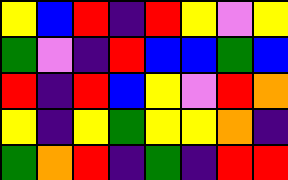[["yellow", "blue", "red", "indigo", "red", "yellow", "violet", "yellow"], ["green", "violet", "indigo", "red", "blue", "blue", "green", "blue"], ["red", "indigo", "red", "blue", "yellow", "violet", "red", "orange"], ["yellow", "indigo", "yellow", "green", "yellow", "yellow", "orange", "indigo"], ["green", "orange", "red", "indigo", "green", "indigo", "red", "red"]]